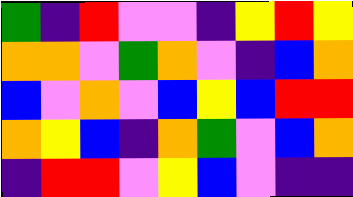[["green", "indigo", "red", "violet", "violet", "indigo", "yellow", "red", "yellow"], ["orange", "orange", "violet", "green", "orange", "violet", "indigo", "blue", "orange"], ["blue", "violet", "orange", "violet", "blue", "yellow", "blue", "red", "red"], ["orange", "yellow", "blue", "indigo", "orange", "green", "violet", "blue", "orange"], ["indigo", "red", "red", "violet", "yellow", "blue", "violet", "indigo", "indigo"]]